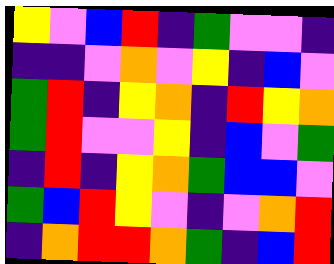[["yellow", "violet", "blue", "red", "indigo", "green", "violet", "violet", "indigo"], ["indigo", "indigo", "violet", "orange", "violet", "yellow", "indigo", "blue", "violet"], ["green", "red", "indigo", "yellow", "orange", "indigo", "red", "yellow", "orange"], ["green", "red", "violet", "violet", "yellow", "indigo", "blue", "violet", "green"], ["indigo", "red", "indigo", "yellow", "orange", "green", "blue", "blue", "violet"], ["green", "blue", "red", "yellow", "violet", "indigo", "violet", "orange", "red"], ["indigo", "orange", "red", "red", "orange", "green", "indigo", "blue", "red"]]